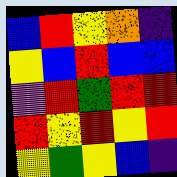[["blue", "red", "yellow", "orange", "indigo"], ["yellow", "blue", "red", "blue", "blue"], ["violet", "red", "green", "red", "red"], ["red", "yellow", "red", "yellow", "red"], ["yellow", "green", "yellow", "blue", "indigo"]]